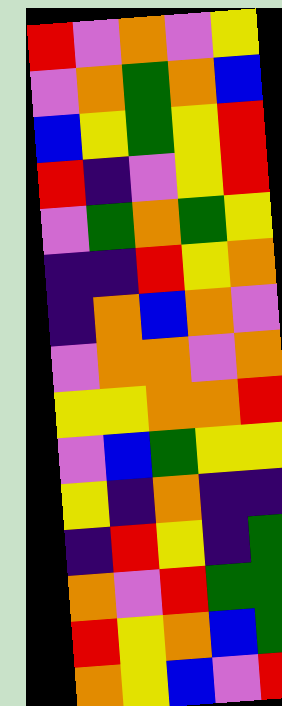[["red", "violet", "orange", "violet", "yellow"], ["violet", "orange", "green", "orange", "blue"], ["blue", "yellow", "green", "yellow", "red"], ["red", "indigo", "violet", "yellow", "red"], ["violet", "green", "orange", "green", "yellow"], ["indigo", "indigo", "red", "yellow", "orange"], ["indigo", "orange", "blue", "orange", "violet"], ["violet", "orange", "orange", "violet", "orange"], ["yellow", "yellow", "orange", "orange", "red"], ["violet", "blue", "green", "yellow", "yellow"], ["yellow", "indigo", "orange", "indigo", "indigo"], ["indigo", "red", "yellow", "indigo", "green"], ["orange", "violet", "red", "green", "green"], ["red", "yellow", "orange", "blue", "green"], ["orange", "yellow", "blue", "violet", "red"]]